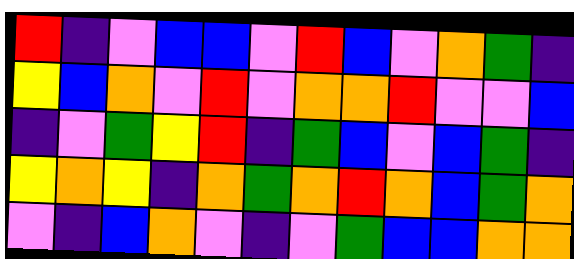[["red", "indigo", "violet", "blue", "blue", "violet", "red", "blue", "violet", "orange", "green", "indigo"], ["yellow", "blue", "orange", "violet", "red", "violet", "orange", "orange", "red", "violet", "violet", "blue"], ["indigo", "violet", "green", "yellow", "red", "indigo", "green", "blue", "violet", "blue", "green", "indigo"], ["yellow", "orange", "yellow", "indigo", "orange", "green", "orange", "red", "orange", "blue", "green", "orange"], ["violet", "indigo", "blue", "orange", "violet", "indigo", "violet", "green", "blue", "blue", "orange", "orange"]]